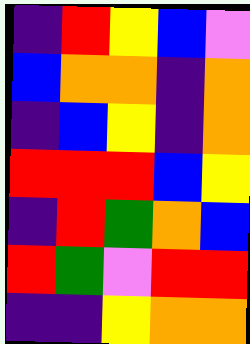[["indigo", "red", "yellow", "blue", "violet"], ["blue", "orange", "orange", "indigo", "orange"], ["indigo", "blue", "yellow", "indigo", "orange"], ["red", "red", "red", "blue", "yellow"], ["indigo", "red", "green", "orange", "blue"], ["red", "green", "violet", "red", "red"], ["indigo", "indigo", "yellow", "orange", "orange"]]